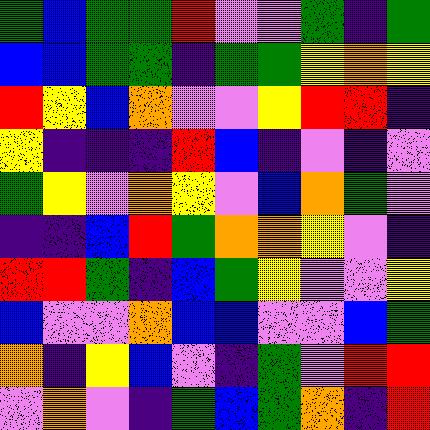[["green", "blue", "green", "green", "red", "violet", "violet", "green", "indigo", "green"], ["blue", "blue", "green", "green", "indigo", "green", "green", "yellow", "orange", "yellow"], ["red", "yellow", "blue", "orange", "violet", "violet", "yellow", "red", "red", "indigo"], ["yellow", "indigo", "indigo", "indigo", "red", "blue", "indigo", "violet", "indigo", "violet"], ["green", "yellow", "violet", "orange", "yellow", "violet", "blue", "orange", "green", "violet"], ["indigo", "indigo", "blue", "red", "green", "orange", "orange", "yellow", "violet", "indigo"], ["red", "red", "green", "indigo", "blue", "green", "yellow", "violet", "violet", "yellow"], ["blue", "violet", "violet", "orange", "blue", "blue", "violet", "violet", "blue", "green"], ["orange", "indigo", "yellow", "blue", "violet", "indigo", "green", "violet", "red", "red"], ["violet", "orange", "violet", "indigo", "green", "blue", "green", "orange", "indigo", "red"]]